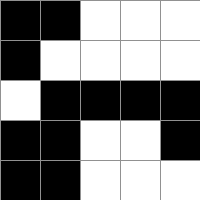[["black", "black", "white", "white", "white"], ["black", "white", "white", "white", "white"], ["white", "black", "black", "black", "black"], ["black", "black", "white", "white", "black"], ["black", "black", "white", "white", "white"]]